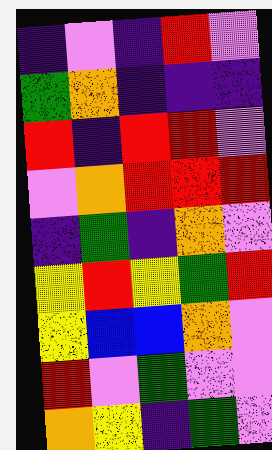[["indigo", "violet", "indigo", "red", "violet"], ["green", "orange", "indigo", "indigo", "indigo"], ["red", "indigo", "red", "red", "violet"], ["violet", "orange", "red", "red", "red"], ["indigo", "green", "indigo", "orange", "violet"], ["yellow", "red", "yellow", "green", "red"], ["yellow", "blue", "blue", "orange", "violet"], ["red", "violet", "green", "violet", "violet"], ["orange", "yellow", "indigo", "green", "violet"]]